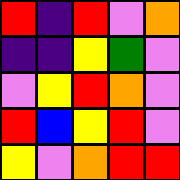[["red", "indigo", "red", "violet", "orange"], ["indigo", "indigo", "yellow", "green", "violet"], ["violet", "yellow", "red", "orange", "violet"], ["red", "blue", "yellow", "red", "violet"], ["yellow", "violet", "orange", "red", "red"]]